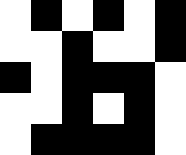[["white", "black", "white", "black", "white", "black"], ["white", "white", "black", "white", "white", "black"], ["black", "white", "black", "black", "black", "white"], ["white", "white", "black", "white", "black", "white"], ["white", "black", "black", "black", "black", "white"]]